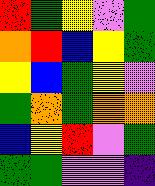[["red", "green", "yellow", "violet", "green"], ["orange", "red", "blue", "yellow", "green"], ["yellow", "blue", "green", "yellow", "violet"], ["green", "orange", "green", "orange", "orange"], ["blue", "yellow", "red", "violet", "green"], ["green", "green", "violet", "violet", "indigo"]]